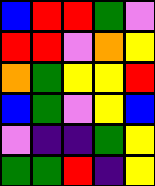[["blue", "red", "red", "green", "violet"], ["red", "red", "violet", "orange", "yellow"], ["orange", "green", "yellow", "yellow", "red"], ["blue", "green", "violet", "yellow", "blue"], ["violet", "indigo", "indigo", "green", "yellow"], ["green", "green", "red", "indigo", "yellow"]]